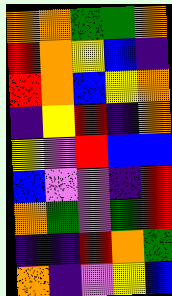[["orange", "orange", "green", "green", "orange"], ["red", "orange", "yellow", "blue", "indigo"], ["red", "orange", "blue", "yellow", "orange"], ["indigo", "yellow", "red", "indigo", "orange"], ["yellow", "violet", "red", "blue", "blue"], ["blue", "violet", "violet", "indigo", "red"], ["orange", "green", "violet", "green", "red"], ["indigo", "indigo", "red", "orange", "green"], ["orange", "indigo", "violet", "yellow", "blue"]]